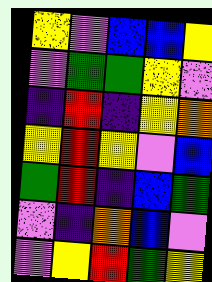[["yellow", "violet", "blue", "blue", "yellow"], ["violet", "green", "green", "yellow", "violet"], ["indigo", "red", "indigo", "yellow", "orange"], ["yellow", "red", "yellow", "violet", "blue"], ["green", "red", "indigo", "blue", "green"], ["violet", "indigo", "orange", "blue", "violet"], ["violet", "yellow", "red", "green", "yellow"]]